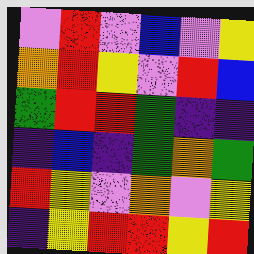[["violet", "red", "violet", "blue", "violet", "yellow"], ["orange", "red", "yellow", "violet", "red", "blue"], ["green", "red", "red", "green", "indigo", "indigo"], ["indigo", "blue", "indigo", "green", "orange", "green"], ["red", "yellow", "violet", "orange", "violet", "yellow"], ["indigo", "yellow", "red", "red", "yellow", "red"]]